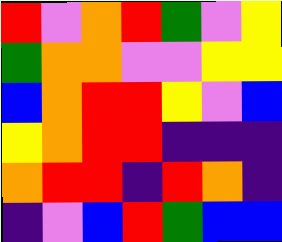[["red", "violet", "orange", "red", "green", "violet", "yellow"], ["green", "orange", "orange", "violet", "violet", "yellow", "yellow"], ["blue", "orange", "red", "red", "yellow", "violet", "blue"], ["yellow", "orange", "red", "red", "indigo", "indigo", "indigo"], ["orange", "red", "red", "indigo", "red", "orange", "indigo"], ["indigo", "violet", "blue", "red", "green", "blue", "blue"]]